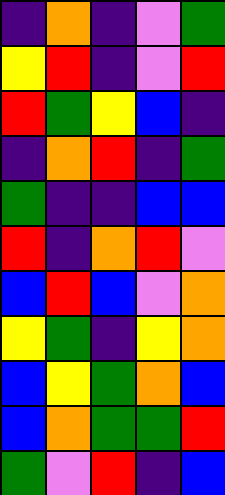[["indigo", "orange", "indigo", "violet", "green"], ["yellow", "red", "indigo", "violet", "red"], ["red", "green", "yellow", "blue", "indigo"], ["indigo", "orange", "red", "indigo", "green"], ["green", "indigo", "indigo", "blue", "blue"], ["red", "indigo", "orange", "red", "violet"], ["blue", "red", "blue", "violet", "orange"], ["yellow", "green", "indigo", "yellow", "orange"], ["blue", "yellow", "green", "orange", "blue"], ["blue", "orange", "green", "green", "red"], ["green", "violet", "red", "indigo", "blue"]]